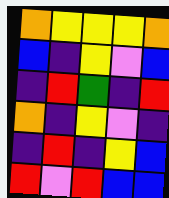[["orange", "yellow", "yellow", "yellow", "orange"], ["blue", "indigo", "yellow", "violet", "blue"], ["indigo", "red", "green", "indigo", "red"], ["orange", "indigo", "yellow", "violet", "indigo"], ["indigo", "red", "indigo", "yellow", "blue"], ["red", "violet", "red", "blue", "blue"]]